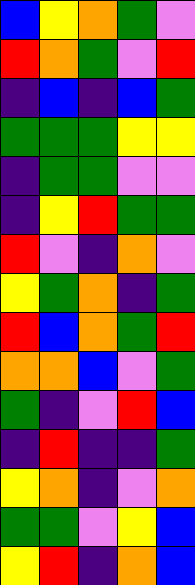[["blue", "yellow", "orange", "green", "violet"], ["red", "orange", "green", "violet", "red"], ["indigo", "blue", "indigo", "blue", "green"], ["green", "green", "green", "yellow", "yellow"], ["indigo", "green", "green", "violet", "violet"], ["indigo", "yellow", "red", "green", "green"], ["red", "violet", "indigo", "orange", "violet"], ["yellow", "green", "orange", "indigo", "green"], ["red", "blue", "orange", "green", "red"], ["orange", "orange", "blue", "violet", "green"], ["green", "indigo", "violet", "red", "blue"], ["indigo", "red", "indigo", "indigo", "green"], ["yellow", "orange", "indigo", "violet", "orange"], ["green", "green", "violet", "yellow", "blue"], ["yellow", "red", "indigo", "orange", "blue"]]